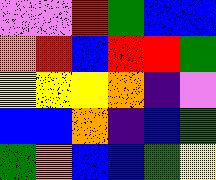[["violet", "violet", "red", "green", "blue", "blue"], ["orange", "red", "blue", "red", "red", "green"], ["yellow", "yellow", "yellow", "orange", "indigo", "violet"], ["blue", "blue", "orange", "indigo", "blue", "green"], ["green", "orange", "blue", "blue", "green", "yellow"]]